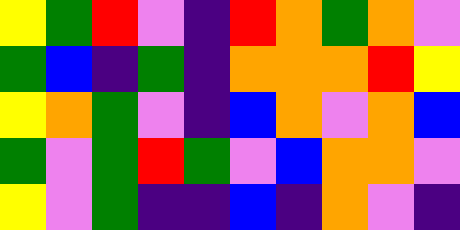[["yellow", "green", "red", "violet", "indigo", "red", "orange", "green", "orange", "violet"], ["green", "blue", "indigo", "green", "indigo", "orange", "orange", "orange", "red", "yellow"], ["yellow", "orange", "green", "violet", "indigo", "blue", "orange", "violet", "orange", "blue"], ["green", "violet", "green", "red", "green", "violet", "blue", "orange", "orange", "violet"], ["yellow", "violet", "green", "indigo", "indigo", "blue", "indigo", "orange", "violet", "indigo"]]